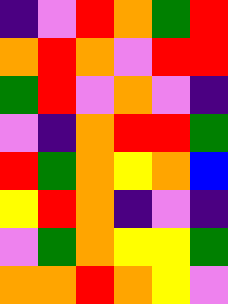[["indigo", "violet", "red", "orange", "green", "red"], ["orange", "red", "orange", "violet", "red", "red"], ["green", "red", "violet", "orange", "violet", "indigo"], ["violet", "indigo", "orange", "red", "red", "green"], ["red", "green", "orange", "yellow", "orange", "blue"], ["yellow", "red", "orange", "indigo", "violet", "indigo"], ["violet", "green", "orange", "yellow", "yellow", "green"], ["orange", "orange", "red", "orange", "yellow", "violet"]]